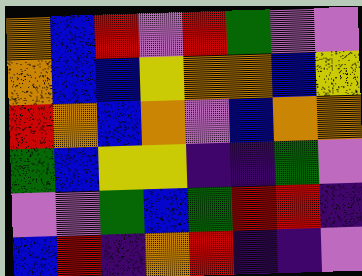[["orange", "blue", "red", "violet", "red", "green", "violet", "violet"], ["orange", "blue", "blue", "yellow", "orange", "orange", "blue", "yellow"], ["red", "orange", "blue", "orange", "violet", "blue", "orange", "orange"], ["green", "blue", "yellow", "yellow", "indigo", "indigo", "green", "violet"], ["violet", "violet", "green", "blue", "green", "red", "red", "indigo"], ["blue", "red", "indigo", "orange", "red", "indigo", "indigo", "violet"]]